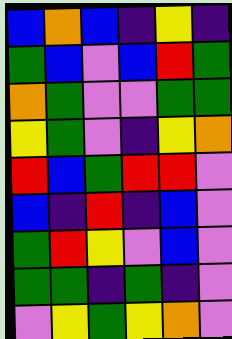[["blue", "orange", "blue", "indigo", "yellow", "indigo"], ["green", "blue", "violet", "blue", "red", "green"], ["orange", "green", "violet", "violet", "green", "green"], ["yellow", "green", "violet", "indigo", "yellow", "orange"], ["red", "blue", "green", "red", "red", "violet"], ["blue", "indigo", "red", "indigo", "blue", "violet"], ["green", "red", "yellow", "violet", "blue", "violet"], ["green", "green", "indigo", "green", "indigo", "violet"], ["violet", "yellow", "green", "yellow", "orange", "violet"]]